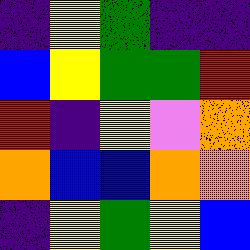[["indigo", "yellow", "green", "indigo", "indigo"], ["blue", "yellow", "green", "green", "red"], ["red", "indigo", "yellow", "violet", "orange"], ["orange", "blue", "blue", "orange", "orange"], ["indigo", "yellow", "green", "yellow", "blue"]]